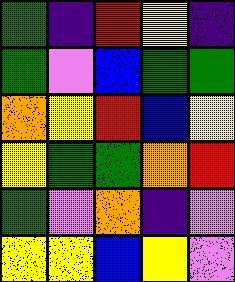[["green", "indigo", "red", "yellow", "indigo"], ["green", "violet", "blue", "green", "green"], ["orange", "yellow", "red", "blue", "yellow"], ["yellow", "green", "green", "orange", "red"], ["green", "violet", "orange", "indigo", "violet"], ["yellow", "yellow", "blue", "yellow", "violet"]]